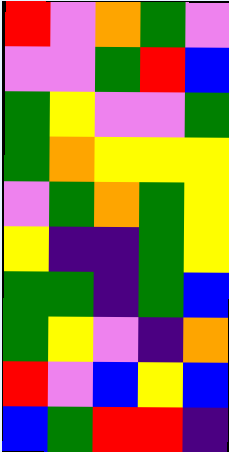[["red", "violet", "orange", "green", "violet"], ["violet", "violet", "green", "red", "blue"], ["green", "yellow", "violet", "violet", "green"], ["green", "orange", "yellow", "yellow", "yellow"], ["violet", "green", "orange", "green", "yellow"], ["yellow", "indigo", "indigo", "green", "yellow"], ["green", "green", "indigo", "green", "blue"], ["green", "yellow", "violet", "indigo", "orange"], ["red", "violet", "blue", "yellow", "blue"], ["blue", "green", "red", "red", "indigo"]]